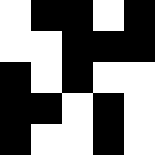[["white", "black", "black", "white", "black"], ["white", "white", "black", "black", "black"], ["black", "white", "black", "white", "white"], ["black", "black", "white", "black", "white"], ["black", "white", "white", "black", "white"]]